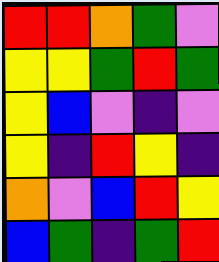[["red", "red", "orange", "green", "violet"], ["yellow", "yellow", "green", "red", "green"], ["yellow", "blue", "violet", "indigo", "violet"], ["yellow", "indigo", "red", "yellow", "indigo"], ["orange", "violet", "blue", "red", "yellow"], ["blue", "green", "indigo", "green", "red"]]